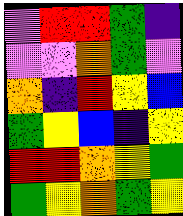[["violet", "red", "red", "green", "indigo"], ["violet", "violet", "orange", "green", "violet"], ["orange", "indigo", "red", "yellow", "blue"], ["green", "yellow", "blue", "indigo", "yellow"], ["red", "red", "orange", "yellow", "green"], ["green", "yellow", "orange", "green", "yellow"]]